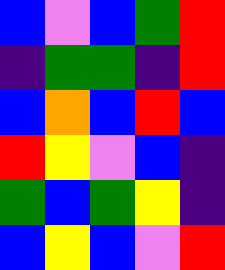[["blue", "violet", "blue", "green", "red"], ["indigo", "green", "green", "indigo", "red"], ["blue", "orange", "blue", "red", "blue"], ["red", "yellow", "violet", "blue", "indigo"], ["green", "blue", "green", "yellow", "indigo"], ["blue", "yellow", "blue", "violet", "red"]]